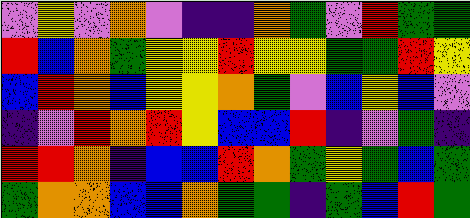[["violet", "yellow", "violet", "orange", "violet", "indigo", "indigo", "orange", "green", "violet", "red", "green", "green"], ["red", "blue", "orange", "green", "yellow", "yellow", "red", "yellow", "yellow", "green", "green", "red", "yellow"], ["blue", "red", "orange", "blue", "yellow", "yellow", "orange", "green", "violet", "blue", "yellow", "blue", "violet"], ["indigo", "violet", "red", "orange", "red", "yellow", "blue", "blue", "red", "indigo", "violet", "green", "indigo"], ["red", "red", "orange", "indigo", "blue", "blue", "red", "orange", "green", "yellow", "green", "blue", "green"], ["green", "orange", "orange", "blue", "blue", "orange", "green", "green", "indigo", "green", "blue", "red", "green"]]